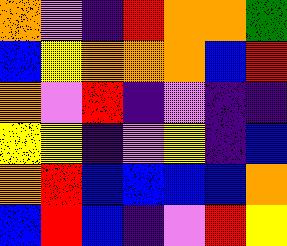[["orange", "violet", "indigo", "red", "orange", "orange", "green"], ["blue", "yellow", "orange", "orange", "orange", "blue", "red"], ["orange", "violet", "red", "indigo", "violet", "indigo", "indigo"], ["yellow", "yellow", "indigo", "violet", "yellow", "indigo", "blue"], ["orange", "red", "blue", "blue", "blue", "blue", "orange"], ["blue", "red", "blue", "indigo", "violet", "red", "yellow"]]